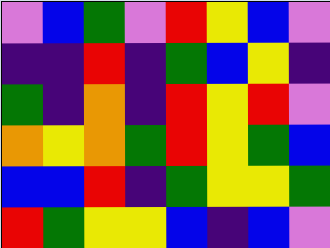[["violet", "blue", "green", "violet", "red", "yellow", "blue", "violet"], ["indigo", "indigo", "red", "indigo", "green", "blue", "yellow", "indigo"], ["green", "indigo", "orange", "indigo", "red", "yellow", "red", "violet"], ["orange", "yellow", "orange", "green", "red", "yellow", "green", "blue"], ["blue", "blue", "red", "indigo", "green", "yellow", "yellow", "green"], ["red", "green", "yellow", "yellow", "blue", "indigo", "blue", "violet"]]